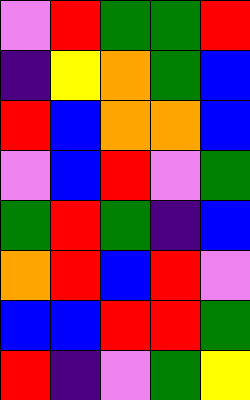[["violet", "red", "green", "green", "red"], ["indigo", "yellow", "orange", "green", "blue"], ["red", "blue", "orange", "orange", "blue"], ["violet", "blue", "red", "violet", "green"], ["green", "red", "green", "indigo", "blue"], ["orange", "red", "blue", "red", "violet"], ["blue", "blue", "red", "red", "green"], ["red", "indigo", "violet", "green", "yellow"]]